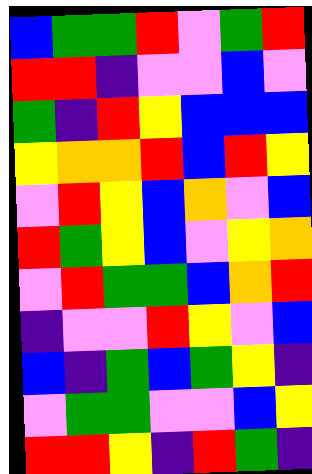[["blue", "green", "green", "red", "violet", "green", "red"], ["red", "red", "indigo", "violet", "violet", "blue", "violet"], ["green", "indigo", "red", "yellow", "blue", "blue", "blue"], ["yellow", "orange", "orange", "red", "blue", "red", "yellow"], ["violet", "red", "yellow", "blue", "orange", "violet", "blue"], ["red", "green", "yellow", "blue", "violet", "yellow", "orange"], ["violet", "red", "green", "green", "blue", "orange", "red"], ["indigo", "violet", "violet", "red", "yellow", "violet", "blue"], ["blue", "indigo", "green", "blue", "green", "yellow", "indigo"], ["violet", "green", "green", "violet", "violet", "blue", "yellow"], ["red", "red", "yellow", "indigo", "red", "green", "indigo"]]